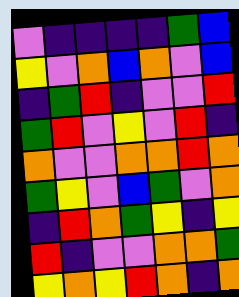[["violet", "indigo", "indigo", "indigo", "indigo", "green", "blue"], ["yellow", "violet", "orange", "blue", "orange", "violet", "blue"], ["indigo", "green", "red", "indigo", "violet", "violet", "red"], ["green", "red", "violet", "yellow", "violet", "red", "indigo"], ["orange", "violet", "violet", "orange", "orange", "red", "orange"], ["green", "yellow", "violet", "blue", "green", "violet", "orange"], ["indigo", "red", "orange", "green", "yellow", "indigo", "yellow"], ["red", "indigo", "violet", "violet", "orange", "orange", "green"], ["yellow", "orange", "yellow", "red", "orange", "indigo", "orange"]]